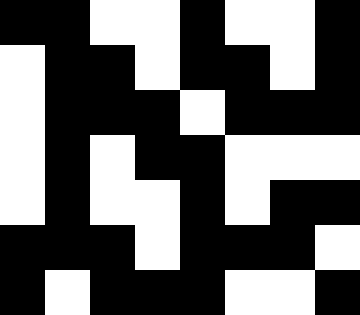[["black", "black", "white", "white", "black", "white", "white", "black"], ["white", "black", "black", "white", "black", "black", "white", "black"], ["white", "black", "black", "black", "white", "black", "black", "black"], ["white", "black", "white", "black", "black", "white", "white", "white"], ["white", "black", "white", "white", "black", "white", "black", "black"], ["black", "black", "black", "white", "black", "black", "black", "white"], ["black", "white", "black", "black", "black", "white", "white", "black"]]